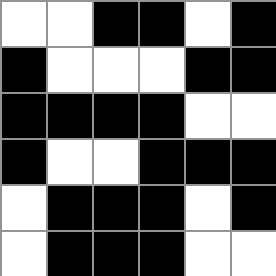[["white", "white", "black", "black", "white", "black"], ["black", "white", "white", "white", "black", "black"], ["black", "black", "black", "black", "white", "white"], ["black", "white", "white", "black", "black", "black"], ["white", "black", "black", "black", "white", "black"], ["white", "black", "black", "black", "white", "white"]]